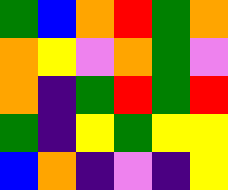[["green", "blue", "orange", "red", "green", "orange"], ["orange", "yellow", "violet", "orange", "green", "violet"], ["orange", "indigo", "green", "red", "green", "red"], ["green", "indigo", "yellow", "green", "yellow", "yellow"], ["blue", "orange", "indigo", "violet", "indigo", "yellow"]]